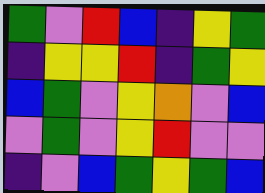[["green", "violet", "red", "blue", "indigo", "yellow", "green"], ["indigo", "yellow", "yellow", "red", "indigo", "green", "yellow"], ["blue", "green", "violet", "yellow", "orange", "violet", "blue"], ["violet", "green", "violet", "yellow", "red", "violet", "violet"], ["indigo", "violet", "blue", "green", "yellow", "green", "blue"]]